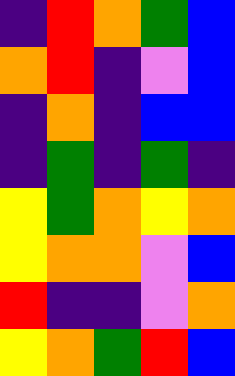[["indigo", "red", "orange", "green", "blue"], ["orange", "red", "indigo", "violet", "blue"], ["indigo", "orange", "indigo", "blue", "blue"], ["indigo", "green", "indigo", "green", "indigo"], ["yellow", "green", "orange", "yellow", "orange"], ["yellow", "orange", "orange", "violet", "blue"], ["red", "indigo", "indigo", "violet", "orange"], ["yellow", "orange", "green", "red", "blue"]]